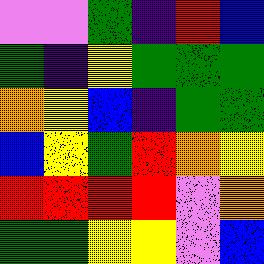[["violet", "violet", "green", "indigo", "red", "blue"], ["green", "indigo", "yellow", "green", "green", "green"], ["orange", "yellow", "blue", "indigo", "green", "green"], ["blue", "yellow", "green", "red", "orange", "yellow"], ["red", "red", "red", "red", "violet", "orange"], ["green", "green", "yellow", "yellow", "violet", "blue"]]